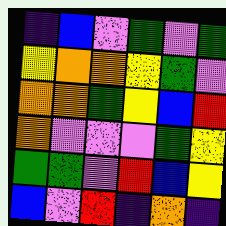[["indigo", "blue", "violet", "green", "violet", "green"], ["yellow", "orange", "orange", "yellow", "green", "violet"], ["orange", "orange", "green", "yellow", "blue", "red"], ["orange", "violet", "violet", "violet", "green", "yellow"], ["green", "green", "violet", "red", "blue", "yellow"], ["blue", "violet", "red", "indigo", "orange", "indigo"]]